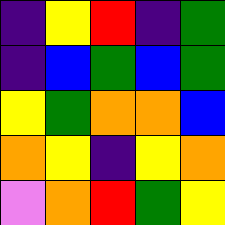[["indigo", "yellow", "red", "indigo", "green"], ["indigo", "blue", "green", "blue", "green"], ["yellow", "green", "orange", "orange", "blue"], ["orange", "yellow", "indigo", "yellow", "orange"], ["violet", "orange", "red", "green", "yellow"]]